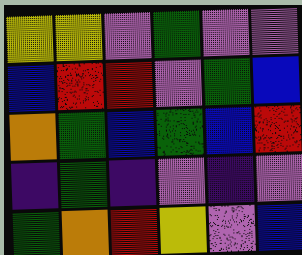[["yellow", "yellow", "violet", "green", "violet", "violet"], ["blue", "red", "red", "violet", "green", "blue"], ["orange", "green", "blue", "green", "blue", "red"], ["indigo", "green", "indigo", "violet", "indigo", "violet"], ["green", "orange", "red", "yellow", "violet", "blue"]]